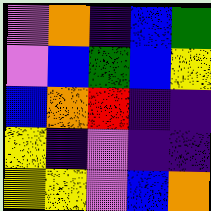[["violet", "orange", "indigo", "blue", "green"], ["violet", "blue", "green", "blue", "yellow"], ["blue", "orange", "red", "indigo", "indigo"], ["yellow", "indigo", "violet", "indigo", "indigo"], ["yellow", "yellow", "violet", "blue", "orange"]]